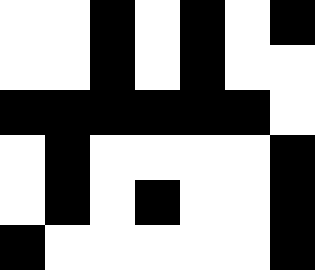[["white", "white", "black", "white", "black", "white", "black"], ["white", "white", "black", "white", "black", "white", "white"], ["black", "black", "black", "black", "black", "black", "white"], ["white", "black", "white", "white", "white", "white", "black"], ["white", "black", "white", "black", "white", "white", "black"], ["black", "white", "white", "white", "white", "white", "black"]]